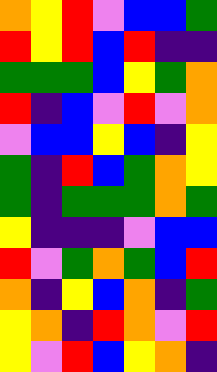[["orange", "yellow", "red", "violet", "blue", "blue", "green"], ["red", "yellow", "red", "blue", "red", "indigo", "indigo"], ["green", "green", "green", "blue", "yellow", "green", "orange"], ["red", "indigo", "blue", "violet", "red", "violet", "orange"], ["violet", "blue", "blue", "yellow", "blue", "indigo", "yellow"], ["green", "indigo", "red", "blue", "green", "orange", "yellow"], ["green", "indigo", "green", "green", "green", "orange", "green"], ["yellow", "indigo", "indigo", "indigo", "violet", "blue", "blue"], ["red", "violet", "green", "orange", "green", "blue", "red"], ["orange", "indigo", "yellow", "blue", "orange", "indigo", "green"], ["yellow", "orange", "indigo", "red", "orange", "violet", "red"], ["yellow", "violet", "red", "blue", "yellow", "orange", "indigo"]]